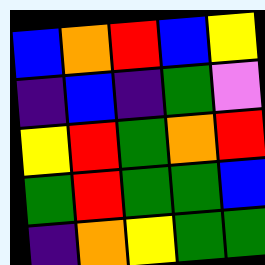[["blue", "orange", "red", "blue", "yellow"], ["indigo", "blue", "indigo", "green", "violet"], ["yellow", "red", "green", "orange", "red"], ["green", "red", "green", "green", "blue"], ["indigo", "orange", "yellow", "green", "green"]]